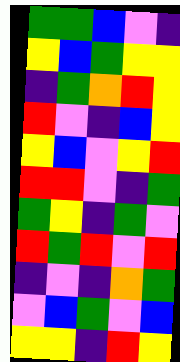[["green", "green", "blue", "violet", "indigo"], ["yellow", "blue", "green", "yellow", "yellow"], ["indigo", "green", "orange", "red", "yellow"], ["red", "violet", "indigo", "blue", "yellow"], ["yellow", "blue", "violet", "yellow", "red"], ["red", "red", "violet", "indigo", "green"], ["green", "yellow", "indigo", "green", "violet"], ["red", "green", "red", "violet", "red"], ["indigo", "violet", "indigo", "orange", "green"], ["violet", "blue", "green", "violet", "blue"], ["yellow", "yellow", "indigo", "red", "yellow"]]